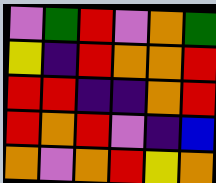[["violet", "green", "red", "violet", "orange", "green"], ["yellow", "indigo", "red", "orange", "orange", "red"], ["red", "red", "indigo", "indigo", "orange", "red"], ["red", "orange", "red", "violet", "indigo", "blue"], ["orange", "violet", "orange", "red", "yellow", "orange"]]